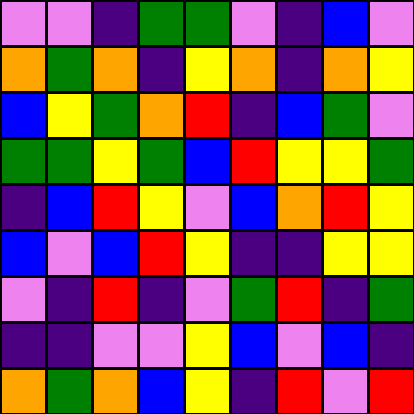[["violet", "violet", "indigo", "green", "green", "violet", "indigo", "blue", "violet"], ["orange", "green", "orange", "indigo", "yellow", "orange", "indigo", "orange", "yellow"], ["blue", "yellow", "green", "orange", "red", "indigo", "blue", "green", "violet"], ["green", "green", "yellow", "green", "blue", "red", "yellow", "yellow", "green"], ["indigo", "blue", "red", "yellow", "violet", "blue", "orange", "red", "yellow"], ["blue", "violet", "blue", "red", "yellow", "indigo", "indigo", "yellow", "yellow"], ["violet", "indigo", "red", "indigo", "violet", "green", "red", "indigo", "green"], ["indigo", "indigo", "violet", "violet", "yellow", "blue", "violet", "blue", "indigo"], ["orange", "green", "orange", "blue", "yellow", "indigo", "red", "violet", "red"]]